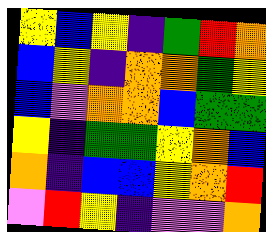[["yellow", "blue", "yellow", "indigo", "green", "red", "orange"], ["blue", "yellow", "indigo", "orange", "orange", "green", "yellow"], ["blue", "violet", "orange", "orange", "blue", "green", "green"], ["yellow", "indigo", "green", "green", "yellow", "orange", "blue"], ["orange", "indigo", "blue", "blue", "yellow", "orange", "red"], ["violet", "red", "yellow", "indigo", "violet", "violet", "orange"]]